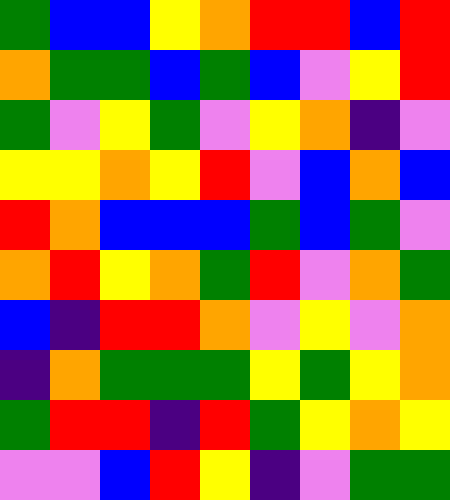[["green", "blue", "blue", "yellow", "orange", "red", "red", "blue", "red"], ["orange", "green", "green", "blue", "green", "blue", "violet", "yellow", "red"], ["green", "violet", "yellow", "green", "violet", "yellow", "orange", "indigo", "violet"], ["yellow", "yellow", "orange", "yellow", "red", "violet", "blue", "orange", "blue"], ["red", "orange", "blue", "blue", "blue", "green", "blue", "green", "violet"], ["orange", "red", "yellow", "orange", "green", "red", "violet", "orange", "green"], ["blue", "indigo", "red", "red", "orange", "violet", "yellow", "violet", "orange"], ["indigo", "orange", "green", "green", "green", "yellow", "green", "yellow", "orange"], ["green", "red", "red", "indigo", "red", "green", "yellow", "orange", "yellow"], ["violet", "violet", "blue", "red", "yellow", "indigo", "violet", "green", "green"]]